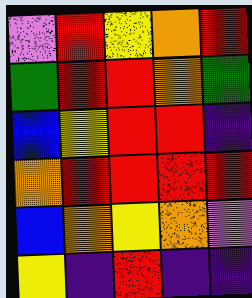[["violet", "red", "yellow", "orange", "red"], ["green", "red", "red", "orange", "green"], ["blue", "yellow", "red", "red", "indigo"], ["orange", "red", "red", "red", "red"], ["blue", "orange", "yellow", "orange", "violet"], ["yellow", "indigo", "red", "indigo", "indigo"]]